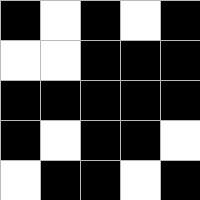[["black", "white", "black", "white", "black"], ["white", "white", "black", "black", "black"], ["black", "black", "black", "black", "black"], ["black", "white", "black", "black", "white"], ["white", "black", "black", "white", "black"]]